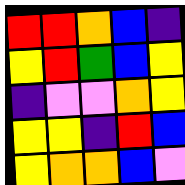[["red", "red", "orange", "blue", "indigo"], ["yellow", "red", "green", "blue", "yellow"], ["indigo", "violet", "violet", "orange", "yellow"], ["yellow", "yellow", "indigo", "red", "blue"], ["yellow", "orange", "orange", "blue", "violet"]]